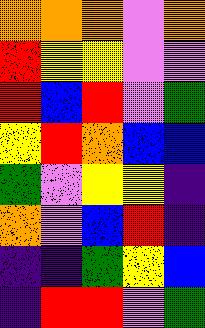[["orange", "orange", "orange", "violet", "orange"], ["red", "yellow", "yellow", "violet", "violet"], ["red", "blue", "red", "violet", "green"], ["yellow", "red", "orange", "blue", "blue"], ["green", "violet", "yellow", "yellow", "indigo"], ["orange", "violet", "blue", "red", "indigo"], ["indigo", "indigo", "green", "yellow", "blue"], ["indigo", "red", "red", "violet", "green"]]